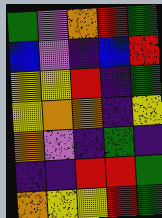[["green", "violet", "orange", "red", "green"], ["blue", "violet", "indigo", "blue", "red"], ["yellow", "yellow", "red", "indigo", "green"], ["yellow", "orange", "orange", "indigo", "yellow"], ["orange", "violet", "indigo", "green", "indigo"], ["indigo", "indigo", "red", "red", "green"], ["orange", "yellow", "yellow", "red", "green"]]